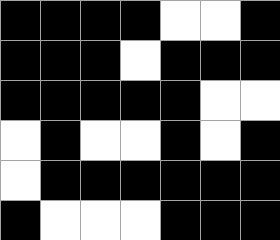[["black", "black", "black", "black", "white", "white", "black"], ["black", "black", "black", "white", "black", "black", "black"], ["black", "black", "black", "black", "black", "white", "white"], ["white", "black", "white", "white", "black", "white", "black"], ["white", "black", "black", "black", "black", "black", "black"], ["black", "white", "white", "white", "black", "black", "black"]]